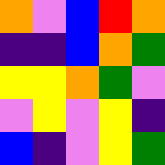[["orange", "violet", "blue", "red", "orange"], ["indigo", "indigo", "blue", "orange", "green"], ["yellow", "yellow", "orange", "green", "violet"], ["violet", "yellow", "violet", "yellow", "indigo"], ["blue", "indigo", "violet", "yellow", "green"]]